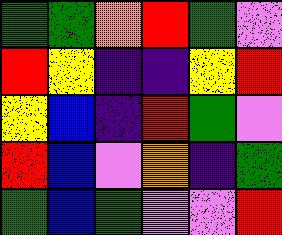[["green", "green", "orange", "red", "green", "violet"], ["red", "yellow", "indigo", "indigo", "yellow", "red"], ["yellow", "blue", "indigo", "red", "green", "violet"], ["red", "blue", "violet", "orange", "indigo", "green"], ["green", "blue", "green", "violet", "violet", "red"]]